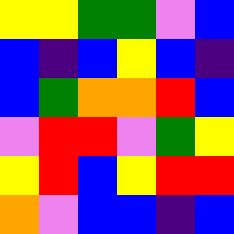[["yellow", "yellow", "green", "green", "violet", "blue"], ["blue", "indigo", "blue", "yellow", "blue", "indigo"], ["blue", "green", "orange", "orange", "red", "blue"], ["violet", "red", "red", "violet", "green", "yellow"], ["yellow", "red", "blue", "yellow", "red", "red"], ["orange", "violet", "blue", "blue", "indigo", "blue"]]